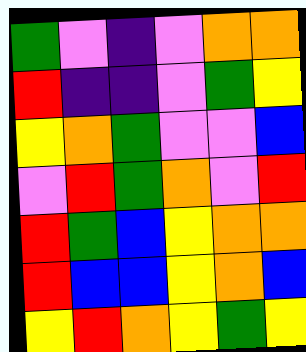[["green", "violet", "indigo", "violet", "orange", "orange"], ["red", "indigo", "indigo", "violet", "green", "yellow"], ["yellow", "orange", "green", "violet", "violet", "blue"], ["violet", "red", "green", "orange", "violet", "red"], ["red", "green", "blue", "yellow", "orange", "orange"], ["red", "blue", "blue", "yellow", "orange", "blue"], ["yellow", "red", "orange", "yellow", "green", "yellow"]]